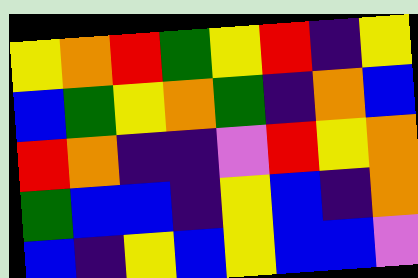[["yellow", "orange", "red", "green", "yellow", "red", "indigo", "yellow"], ["blue", "green", "yellow", "orange", "green", "indigo", "orange", "blue"], ["red", "orange", "indigo", "indigo", "violet", "red", "yellow", "orange"], ["green", "blue", "blue", "indigo", "yellow", "blue", "indigo", "orange"], ["blue", "indigo", "yellow", "blue", "yellow", "blue", "blue", "violet"]]